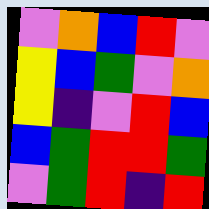[["violet", "orange", "blue", "red", "violet"], ["yellow", "blue", "green", "violet", "orange"], ["yellow", "indigo", "violet", "red", "blue"], ["blue", "green", "red", "red", "green"], ["violet", "green", "red", "indigo", "red"]]